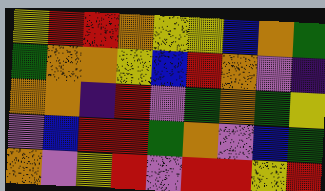[["yellow", "red", "red", "orange", "yellow", "yellow", "blue", "orange", "green"], ["green", "orange", "orange", "yellow", "blue", "red", "orange", "violet", "indigo"], ["orange", "orange", "indigo", "red", "violet", "green", "orange", "green", "yellow"], ["violet", "blue", "red", "red", "green", "orange", "violet", "blue", "green"], ["orange", "violet", "yellow", "red", "violet", "red", "red", "yellow", "red"]]